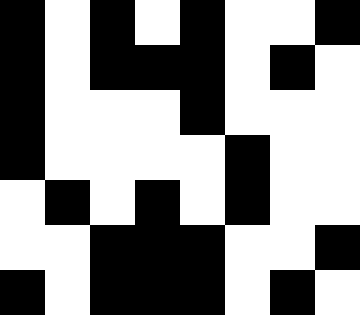[["black", "white", "black", "white", "black", "white", "white", "black"], ["black", "white", "black", "black", "black", "white", "black", "white"], ["black", "white", "white", "white", "black", "white", "white", "white"], ["black", "white", "white", "white", "white", "black", "white", "white"], ["white", "black", "white", "black", "white", "black", "white", "white"], ["white", "white", "black", "black", "black", "white", "white", "black"], ["black", "white", "black", "black", "black", "white", "black", "white"]]